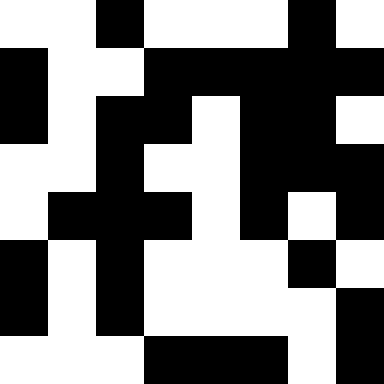[["white", "white", "black", "white", "white", "white", "black", "white"], ["black", "white", "white", "black", "black", "black", "black", "black"], ["black", "white", "black", "black", "white", "black", "black", "white"], ["white", "white", "black", "white", "white", "black", "black", "black"], ["white", "black", "black", "black", "white", "black", "white", "black"], ["black", "white", "black", "white", "white", "white", "black", "white"], ["black", "white", "black", "white", "white", "white", "white", "black"], ["white", "white", "white", "black", "black", "black", "white", "black"]]